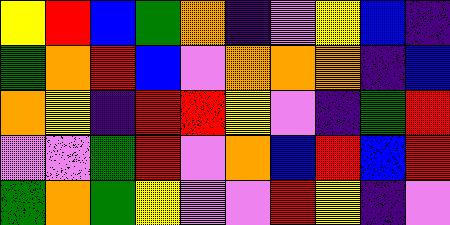[["yellow", "red", "blue", "green", "orange", "indigo", "violet", "yellow", "blue", "indigo"], ["green", "orange", "red", "blue", "violet", "orange", "orange", "orange", "indigo", "blue"], ["orange", "yellow", "indigo", "red", "red", "yellow", "violet", "indigo", "green", "red"], ["violet", "violet", "green", "red", "violet", "orange", "blue", "red", "blue", "red"], ["green", "orange", "green", "yellow", "violet", "violet", "red", "yellow", "indigo", "violet"]]